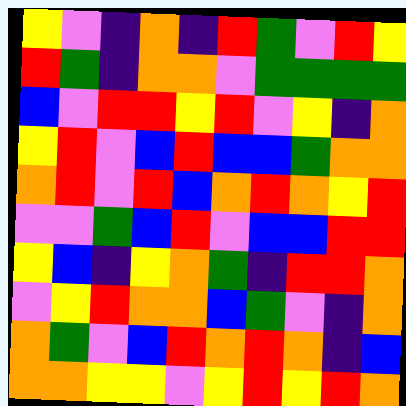[["yellow", "violet", "indigo", "orange", "indigo", "red", "green", "violet", "red", "yellow"], ["red", "green", "indigo", "orange", "orange", "violet", "green", "green", "green", "green"], ["blue", "violet", "red", "red", "yellow", "red", "violet", "yellow", "indigo", "orange"], ["yellow", "red", "violet", "blue", "red", "blue", "blue", "green", "orange", "orange"], ["orange", "red", "violet", "red", "blue", "orange", "red", "orange", "yellow", "red"], ["violet", "violet", "green", "blue", "red", "violet", "blue", "blue", "red", "red"], ["yellow", "blue", "indigo", "yellow", "orange", "green", "indigo", "red", "red", "orange"], ["violet", "yellow", "red", "orange", "orange", "blue", "green", "violet", "indigo", "orange"], ["orange", "green", "violet", "blue", "red", "orange", "red", "orange", "indigo", "blue"], ["orange", "orange", "yellow", "yellow", "violet", "yellow", "red", "yellow", "red", "orange"]]